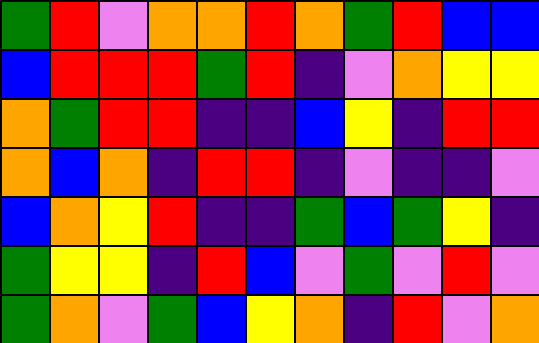[["green", "red", "violet", "orange", "orange", "red", "orange", "green", "red", "blue", "blue"], ["blue", "red", "red", "red", "green", "red", "indigo", "violet", "orange", "yellow", "yellow"], ["orange", "green", "red", "red", "indigo", "indigo", "blue", "yellow", "indigo", "red", "red"], ["orange", "blue", "orange", "indigo", "red", "red", "indigo", "violet", "indigo", "indigo", "violet"], ["blue", "orange", "yellow", "red", "indigo", "indigo", "green", "blue", "green", "yellow", "indigo"], ["green", "yellow", "yellow", "indigo", "red", "blue", "violet", "green", "violet", "red", "violet"], ["green", "orange", "violet", "green", "blue", "yellow", "orange", "indigo", "red", "violet", "orange"]]